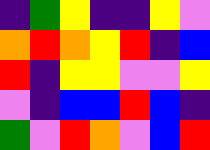[["indigo", "green", "yellow", "indigo", "indigo", "yellow", "violet"], ["orange", "red", "orange", "yellow", "red", "indigo", "blue"], ["red", "indigo", "yellow", "yellow", "violet", "violet", "yellow"], ["violet", "indigo", "blue", "blue", "red", "blue", "indigo"], ["green", "violet", "red", "orange", "violet", "blue", "red"]]